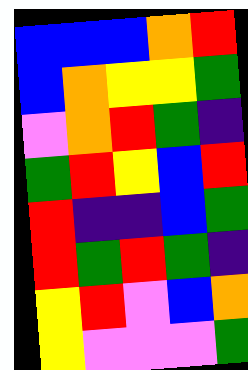[["blue", "blue", "blue", "orange", "red"], ["blue", "orange", "yellow", "yellow", "green"], ["violet", "orange", "red", "green", "indigo"], ["green", "red", "yellow", "blue", "red"], ["red", "indigo", "indigo", "blue", "green"], ["red", "green", "red", "green", "indigo"], ["yellow", "red", "violet", "blue", "orange"], ["yellow", "violet", "violet", "violet", "green"]]